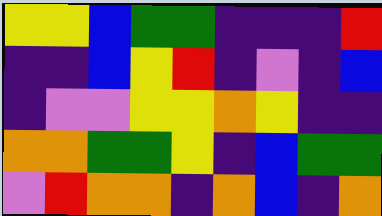[["yellow", "yellow", "blue", "green", "green", "indigo", "indigo", "indigo", "red"], ["indigo", "indigo", "blue", "yellow", "red", "indigo", "violet", "indigo", "blue"], ["indigo", "violet", "violet", "yellow", "yellow", "orange", "yellow", "indigo", "indigo"], ["orange", "orange", "green", "green", "yellow", "indigo", "blue", "green", "green"], ["violet", "red", "orange", "orange", "indigo", "orange", "blue", "indigo", "orange"]]